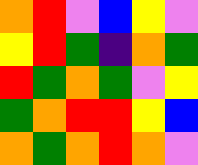[["orange", "red", "violet", "blue", "yellow", "violet"], ["yellow", "red", "green", "indigo", "orange", "green"], ["red", "green", "orange", "green", "violet", "yellow"], ["green", "orange", "red", "red", "yellow", "blue"], ["orange", "green", "orange", "red", "orange", "violet"]]